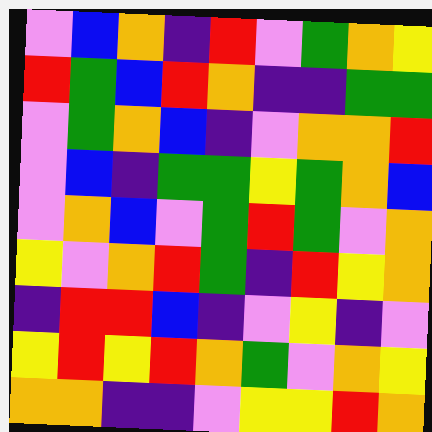[["violet", "blue", "orange", "indigo", "red", "violet", "green", "orange", "yellow"], ["red", "green", "blue", "red", "orange", "indigo", "indigo", "green", "green"], ["violet", "green", "orange", "blue", "indigo", "violet", "orange", "orange", "red"], ["violet", "blue", "indigo", "green", "green", "yellow", "green", "orange", "blue"], ["violet", "orange", "blue", "violet", "green", "red", "green", "violet", "orange"], ["yellow", "violet", "orange", "red", "green", "indigo", "red", "yellow", "orange"], ["indigo", "red", "red", "blue", "indigo", "violet", "yellow", "indigo", "violet"], ["yellow", "red", "yellow", "red", "orange", "green", "violet", "orange", "yellow"], ["orange", "orange", "indigo", "indigo", "violet", "yellow", "yellow", "red", "orange"]]